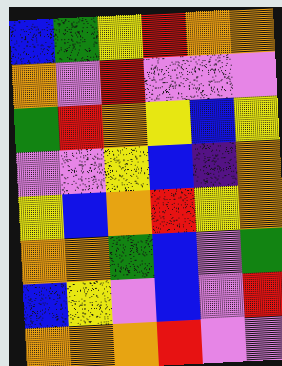[["blue", "green", "yellow", "red", "orange", "orange"], ["orange", "violet", "red", "violet", "violet", "violet"], ["green", "red", "orange", "yellow", "blue", "yellow"], ["violet", "violet", "yellow", "blue", "indigo", "orange"], ["yellow", "blue", "orange", "red", "yellow", "orange"], ["orange", "orange", "green", "blue", "violet", "green"], ["blue", "yellow", "violet", "blue", "violet", "red"], ["orange", "orange", "orange", "red", "violet", "violet"]]